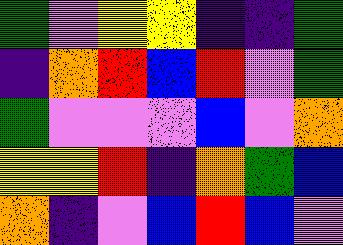[["green", "violet", "yellow", "yellow", "indigo", "indigo", "green"], ["indigo", "orange", "red", "blue", "red", "violet", "green"], ["green", "violet", "violet", "violet", "blue", "violet", "orange"], ["yellow", "yellow", "red", "indigo", "orange", "green", "blue"], ["orange", "indigo", "violet", "blue", "red", "blue", "violet"]]